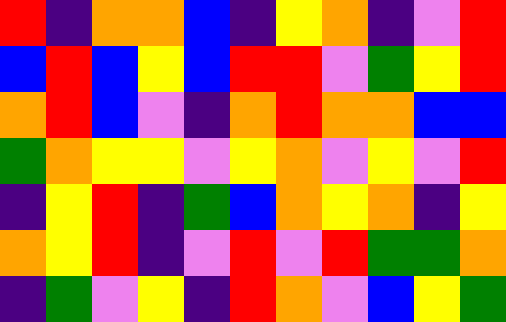[["red", "indigo", "orange", "orange", "blue", "indigo", "yellow", "orange", "indigo", "violet", "red"], ["blue", "red", "blue", "yellow", "blue", "red", "red", "violet", "green", "yellow", "red"], ["orange", "red", "blue", "violet", "indigo", "orange", "red", "orange", "orange", "blue", "blue"], ["green", "orange", "yellow", "yellow", "violet", "yellow", "orange", "violet", "yellow", "violet", "red"], ["indigo", "yellow", "red", "indigo", "green", "blue", "orange", "yellow", "orange", "indigo", "yellow"], ["orange", "yellow", "red", "indigo", "violet", "red", "violet", "red", "green", "green", "orange"], ["indigo", "green", "violet", "yellow", "indigo", "red", "orange", "violet", "blue", "yellow", "green"]]